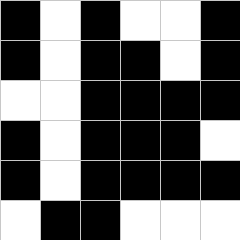[["black", "white", "black", "white", "white", "black"], ["black", "white", "black", "black", "white", "black"], ["white", "white", "black", "black", "black", "black"], ["black", "white", "black", "black", "black", "white"], ["black", "white", "black", "black", "black", "black"], ["white", "black", "black", "white", "white", "white"]]